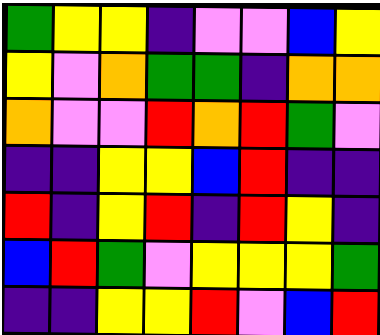[["green", "yellow", "yellow", "indigo", "violet", "violet", "blue", "yellow"], ["yellow", "violet", "orange", "green", "green", "indigo", "orange", "orange"], ["orange", "violet", "violet", "red", "orange", "red", "green", "violet"], ["indigo", "indigo", "yellow", "yellow", "blue", "red", "indigo", "indigo"], ["red", "indigo", "yellow", "red", "indigo", "red", "yellow", "indigo"], ["blue", "red", "green", "violet", "yellow", "yellow", "yellow", "green"], ["indigo", "indigo", "yellow", "yellow", "red", "violet", "blue", "red"]]